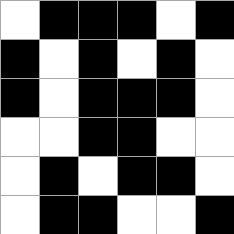[["white", "black", "black", "black", "white", "black"], ["black", "white", "black", "white", "black", "white"], ["black", "white", "black", "black", "black", "white"], ["white", "white", "black", "black", "white", "white"], ["white", "black", "white", "black", "black", "white"], ["white", "black", "black", "white", "white", "black"]]